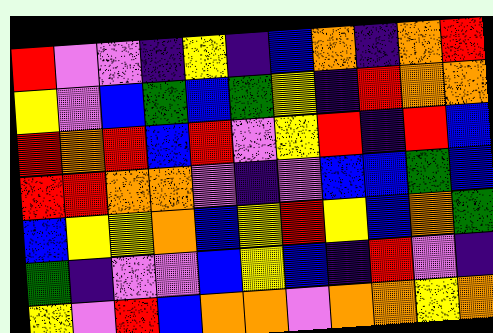[["red", "violet", "violet", "indigo", "yellow", "indigo", "blue", "orange", "indigo", "orange", "red"], ["yellow", "violet", "blue", "green", "blue", "green", "yellow", "indigo", "red", "orange", "orange"], ["red", "orange", "red", "blue", "red", "violet", "yellow", "red", "indigo", "red", "blue"], ["red", "red", "orange", "orange", "violet", "indigo", "violet", "blue", "blue", "green", "blue"], ["blue", "yellow", "yellow", "orange", "blue", "yellow", "red", "yellow", "blue", "orange", "green"], ["green", "indigo", "violet", "violet", "blue", "yellow", "blue", "indigo", "red", "violet", "indigo"], ["yellow", "violet", "red", "blue", "orange", "orange", "violet", "orange", "orange", "yellow", "orange"]]